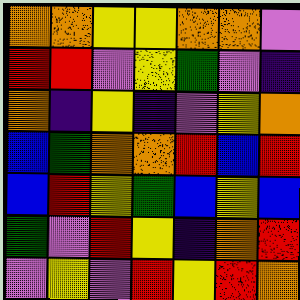[["orange", "orange", "yellow", "yellow", "orange", "orange", "violet"], ["red", "red", "violet", "yellow", "green", "violet", "indigo"], ["orange", "indigo", "yellow", "indigo", "violet", "yellow", "orange"], ["blue", "green", "orange", "orange", "red", "blue", "red"], ["blue", "red", "yellow", "green", "blue", "yellow", "blue"], ["green", "violet", "red", "yellow", "indigo", "orange", "red"], ["violet", "yellow", "violet", "red", "yellow", "red", "orange"]]